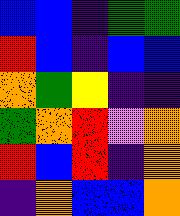[["blue", "blue", "indigo", "green", "green"], ["red", "blue", "indigo", "blue", "blue"], ["orange", "green", "yellow", "indigo", "indigo"], ["green", "orange", "red", "violet", "orange"], ["red", "blue", "red", "indigo", "orange"], ["indigo", "orange", "blue", "blue", "orange"]]